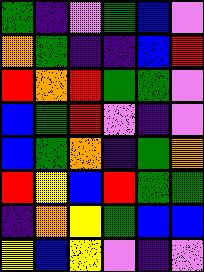[["green", "indigo", "violet", "green", "blue", "violet"], ["orange", "green", "indigo", "indigo", "blue", "red"], ["red", "orange", "red", "green", "green", "violet"], ["blue", "green", "red", "violet", "indigo", "violet"], ["blue", "green", "orange", "indigo", "green", "orange"], ["red", "yellow", "blue", "red", "green", "green"], ["indigo", "orange", "yellow", "green", "blue", "blue"], ["yellow", "blue", "yellow", "violet", "indigo", "violet"]]